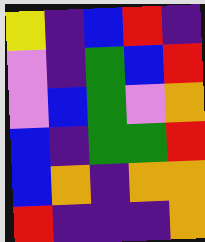[["yellow", "indigo", "blue", "red", "indigo"], ["violet", "indigo", "green", "blue", "red"], ["violet", "blue", "green", "violet", "orange"], ["blue", "indigo", "green", "green", "red"], ["blue", "orange", "indigo", "orange", "orange"], ["red", "indigo", "indigo", "indigo", "orange"]]